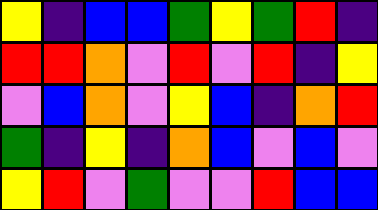[["yellow", "indigo", "blue", "blue", "green", "yellow", "green", "red", "indigo"], ["red", "red", "orange", "violet", "red", "violet", "red", "indigo", "yellow"], ["violet", "blue", "orange", "violet", "yellow", "blue", "indigo", "orange", "red"], ["green", "indigo", "yellow", "indigo", "orange", "blue", "violet", "blue", "violet"], ["yellow", "red", "violet", "green", "violet", "violet", "red", "blue", "blue"]]